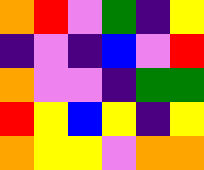[["orange", "red", "violet", "green", "indigo", "yellow"], ["indigo", "violet", "indigo", "blue", "violet", "red"], ["orange", "violet", "violet", "indigo", "green", "green"], ["red", "yellow", "blue", "yellow", "indigo", "yellow"], ["orange", "yellow", "yellow", "violet", "orange", "orange"]]